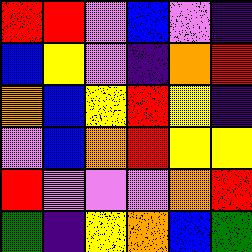[["red", "red", "violet", "blue", "violet", "indigo"], ["blue", "yellow", "violet", "indigo", "orange", "red"], ["orange", "blue", "yellow", "red", "yellow", "indigo"], ["violet", "blue", "orange", "red", "yellow", "yellow"], ["red", "violet", "violet", "violet", "orange", "red"], ["green", "indigo", "yellow", "orange", "blue", "green"]]